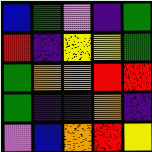[["blue", "green", "violet", "indigo", "green"], ["red", "indigo", "yellow", "yellow", "green"], ["green", "orange", "orange", "red", "red"], ["green", "indigo", "indigo", "orange", "indigo"], ["violet", "blue", "orange", "red", "yellow"]]